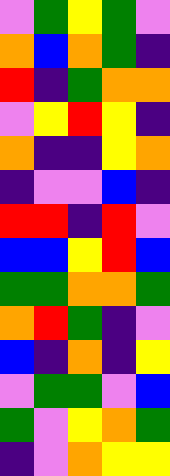[["violet", "green", "yellow", "green", "violet"], ["orange", "blue", "orange", "green", "indigo"], ["red", "indigo", "green", "orange", "orange"], ["violet", "yellow", "red", "yellow", "indigo"], ["orange", "indigo", "indigo", "yellow", "orange"], ["indigo", "violet", "violet", "blue", "indigo"], ["red", "red", "indigo", "red", "violet"], ["blue", "blue", "yellow", "red", "blue"], ["green", "green", "orange", "orange", "green"], ["orange", "red", "green", "indigo", "violet"], ["blue", "indigo", "orange", "indigo", "yellow"], ["violet", "green", "green", "violet", "blue"], ["green", "violet", "yellow", "orange", "green"], ["indigo", "violet", "orange", "yellow", "yellow"]]